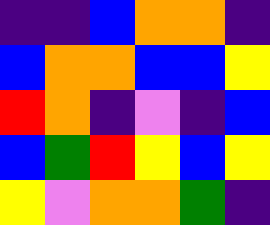[["indigo", "indigo", "blue", "orange", "orange", "indigo"], ["blue", "orange", "orange", "blue", "blue", "yellow"], ["red", "orange", "indigo", "violet", "indigo", "blue"], ["blue", "green", "red", "yellow", "blue", "yellow"], ["yellow", "violet", "orange", "orange", "green", "indigo"]]